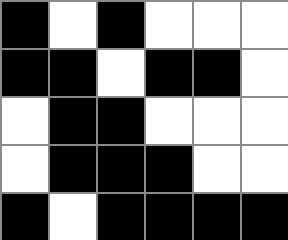[["black", "white", "black", "white", "white", "white"], ["black", "black", "white", "black", "black", "white"], ["white", "black", "black", "white", "white", "white"], ["white", "black", "black", "black", "white", "white"], ["black", "white", "black", "black", "black", "black"]]